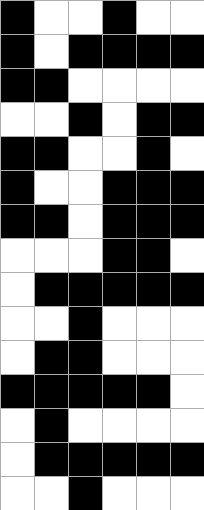[["black", "white", "white", "black", "white", "white"], ["black", "white", "black", "black", "black", "black"], ["black", "black", "white", "white", "white", "white"], ["white", "white", "black", "white", "black", "black"], ["black", "black", "white", "white", "black", "white"], ["black", "white", "white", "black", "black", "black"], ["black", "black", "white", "black", "black", "black"], ["white", "white", "white", "black", "black", "white"], ["white", "black", "black", "black", "black", "black"], ["white", "white", "black", "white", "white", "white"], ["white", "black", "black", "white", "white", "white"], ["black", "black", "black", "black", "black", "white"], ["white", "black", "white", "white", "white", "white"], ["white", "black", "black", "black", "black", "black"], ["white", "white", "black", "white", "white", "white"]]